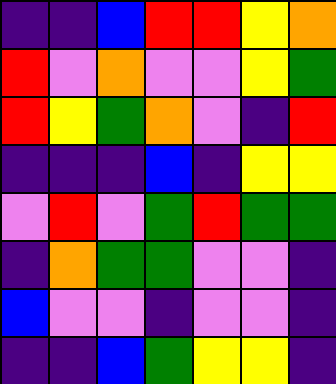[["indigo", "indigo", "blue", "red", "red", "yellow", "orange"], ["red", "violet", "orange", "violet", "violet", "yellow", "green"], ["red", "yellow", "green", "orange", "violet", "indigo", "red"], ["indigo", "indigo", "indigo", "blue", "indigo", "yellow", "yellow"], ["violet", "red", "violet", "green", "red", "green", "green"], ["indigo", "orange", "green", "green", "violet", "violet", "indigo"], ["blue", "violet", "violet", "indigo", "violet", "violet", "indigo"], ["indigo", "indigo", "blue", "green", "yellow", "yellow", "indigo"]]